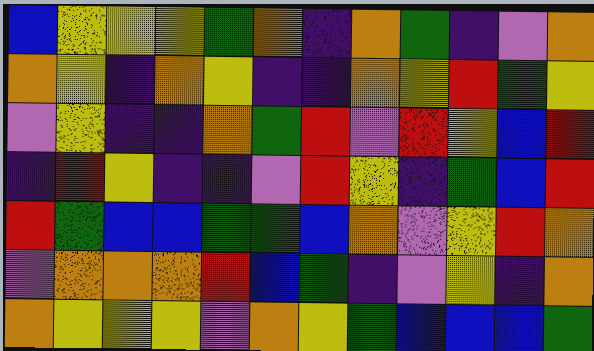[["blue", "yellow", "yellow", "yellow", "green", "orange", "indigo", "orange", "green", "indigo", "violet", "orange"], ["orange", "yellow", "indigo", "orange", "yellow", "indigo", "indigo", "orange", "yellow", "red", "green", "yellow"], ["violet", "yellow", "indigo", "indigo", "orange", "green", "red", "violet", "red", "yellow", "blue", "red"], ["indigo", "red", "yellow", "indigo", "indigo", "violet", "red", "yellow", "indigo", "green", "blue", "red"], ["red", "green", "blue", "blue", "green", "green", "blue", "orange", "violet", "yellow", "red", "orange"], ["violet", "orange", "orange", "orange", "red", "blue", "green", "indigo", "violet", "yellow", "indigo", "orange"], ["orange", "yellow", "yellow", "yellow", "violet", "orange", "yellow", "green", "blue", "blue", "blue", "green"]]